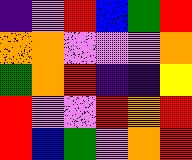[["indigo", "violet", "red", "blue", "green", "red"], ["orange", "orange", "violet", "violet", "violet", "orange"], ["green", "orange", "red", "indigo", "indigo", "yellow"], ["red", "violet", "violet", "red", "orange", "red"], ["red", "blue", "green", "violet", "orange", "red"]]